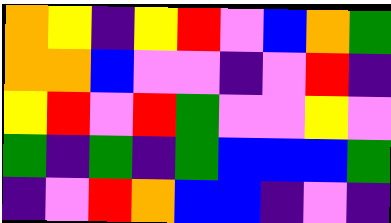[["orange", "yellow", "indigo", "yellow", "red", "violet", "blue", "orange", "green"], ["orange", "orange", "blue", "violet", "violet", "indigo", "violet", "red", "indigo"], ["yellow", "red", "violet", "red", "green", "violet", "violet", "yellow", "violet"], ["green", "indigo", "green", "indigo", "green", "blue", "blue", "blue", "green"], ["indigo", "violet", "red", "orange", "blue", "blue", "indigo", "violet", "indigo"]]